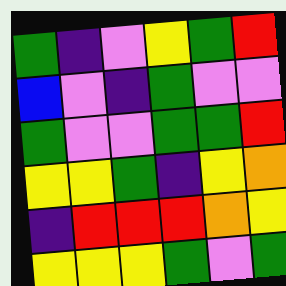[["green", "indigo", "violet", "yellow", "green", "red"], ["blue", "violet", "indigo", "green", "violet", "violet"], ["green", "violet", "violet", "green", "green", "red"], ["yellow", "yellow", "green", "indigo", "yellow", "orange"], ["indigo", "red", "red", "red", "orange", "yellow"], ["yellow", "yellow", "yellow", "green", "violet", "green"]]